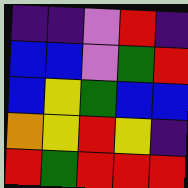[["indigo", "indigo", "violet", "red", "indigo"], ["blue", "blue", "violet", "green", "red"], ["blue", "yellow", "green", "blue", "blue"], ["orange", "yellow", "red", "yellow", "indigo"], ["red", "green", "red", "red", "red"]]